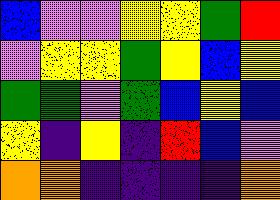[["blue", "violet", "violet", "yellow", "yellow", "green", "red"], ["violet", "yellow", "yellow", "green", "yellow", "blue", "yellow"], ["green", "green", "violet", "green", "blue", "yellow", "blue"], ["yellow", "indigo", "yellow", "indigo", "red", "blue", "violet"], ["orange", "orange", "indigo", "indigo", "indigo", "indigo", "orange"]]